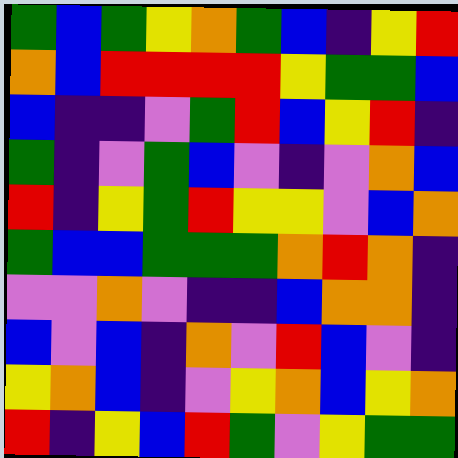[["green", "blue", "green", "yellow", "orange", "green", "blue", "indigo", "yellow", "red"], ["orange", "blue", "red", "red", "red", "red", "yellow", "green", "green", "blue"], ["blue", "indigo", "indigo", "violet", "green", "red", "blue", "yellow", "red", "indigo"], ["green", "indigo", "violet", "green", "blue", "violet", "indigo", "violet", "orange", "blue"], ["red", "indigo", "yellow", "green", "red", "yellow", "yellow", "violet", "blue", "orange"], ["green", "blue", "blue", "green", "green", "green", "orange", "red", "orange", "indigo"], ["violet", "violet", "orange", "violet", "indigo", "indigo", "blue", "orange", "orange", "indigo"], ["blue", "violet", "blue", "indigo", "orange", "violet", "red", "blue", "violet", "indigo"], ["yellow", "orange", "blue", "indigo", "violet", "yellow", "orange", "blue", "yellow", "orange"], ["red", "indigo", "yellow", "blue", "red", "green", "violet", "yellow", "green", "green"]]